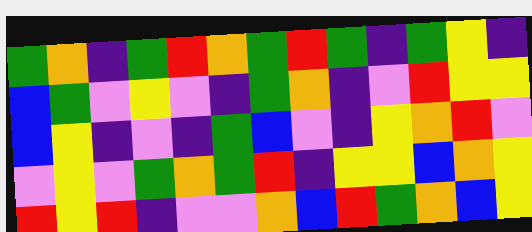[["green", "orange", "indigo", "green", "red", "orange", "green", "red", "green", "indigo", "green", "yellow", "indigo"], ["blue", "green", "violet", "yellow", "violet", "indigo", "green", "orange", "indigo", "violet", "red", "yellow", "yellow"], ["blue", "yellow", "indigo", "violet", "indigo", "green", "blue", "violet", "indigo", "yellow", "orange", "red", "violet"], ["violet", "yellow", "violet", "green", "orange", "green", "red", "indigo", "yellow", "yellow", "blue", "orange", "yellow"], ["red", "yellow", "red", "indigo", "violet", "violet", "orange", "blue", "red", "green", "orange", "blue", "yellow"]]